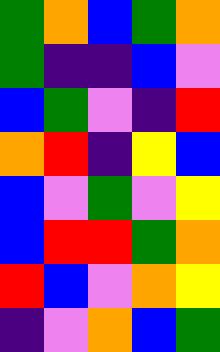[["green", "orange", "blue", "green", "orange"], ["green", "indigo", "indigo", "blue", "violet"], ["blue", "green", "violet", "indigo", "red"], ["orange", "red", "indigo", "yellow", "blue"], ["blue", "violet", "green", "violet", "yellow"], ["blue", "red", "red", "green", "orange"], ["red", "blue", "violet", "orange", "yellow"], ["indigo", "violet", "orange", "blue", "green"]]